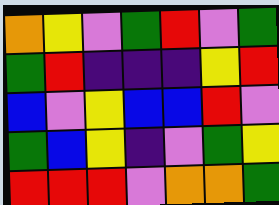[["orange", "yellow", "violet", "green", "red", "violet", "green"], ["green", "red", "indigo", "indigo", "indigo", "yellow", "red"], ["blue", "violet", "yellow", "blue", "blue", "red", "violet"], ["green", "blue", "yellow", "indigo", "violet", "green", "yellow"], ["red", "red", "red", "violet", "orange", "orange", "green"]]